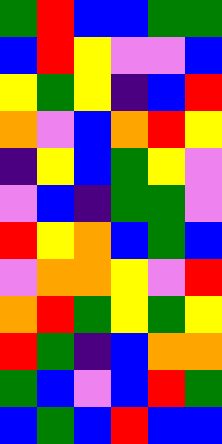[["green", "red", "blue", "blue", "green", "green"], ["blue", "red", "yellow", "violet", "violet", "blue"], ["yellow", "green", "yellow", "indigo", "blue", "red"], ["orange", "violet", "blue", "orange", "red", "yellow"], ["indigo", "yellow", "blue", "green", "yellow", "violet"], ["violet", "blue", "indigo", "green", "green", "violet"], ["red", "yellow", "orange", "blue", "green", "blue"], ["violet", "orange", "orange", "yellow", "violet", "red"], ["orange", "red", "green", "yellow", "green", "yellow"], ["red", "green", "indigo", "blue", "orange", "orange"], ["green", "blue", "violet", "blue", "red", "green"], ["blue", "green", "blue", "red", "blue", "blue"]]